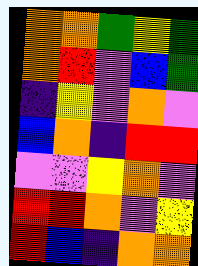[["orange", "orange", "green", "yellow", "green"], ["orange", "red", "violet", "blue", "green"], ["indigo", "yellow", "violet", "orange", "violet"], ["blue", "orange", "indigo", "red", "red"], ["violet", "violet", "yellow", "orange", "violet"], ["red", "red", "orange", "violet", "yellow"], ["red", "blue", "indigo", "orange", "orange"]]